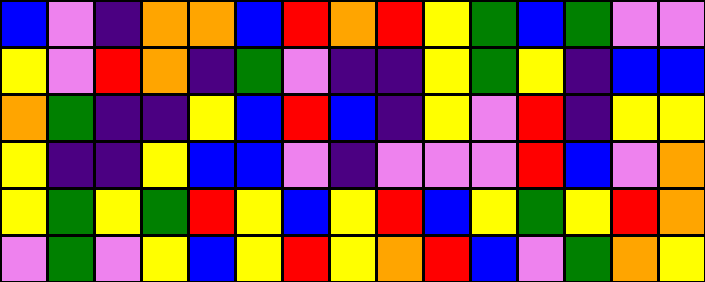[["blue", "violet", "indigo", "orange", "orange", "blue", "red", "orange", "red", "yellow", "green", "blue", "green", "violet", "violet"], ["yellow", "violet", "red", "orange", "indigo", "green", "violet", "indigo", "indigo", "yellow", "green", "yellow", "indigo", "blue", "blue"], ["orange", "green", "indigo", "indigo", "yellow", "blue", "red", "blue", "indigo", "yellow", "violet", "red", "indigo", "yellow", "yellow"], ["yellow", "indigo", "indigo", "yellow", "blue", "blue", "violet", "indigo", "violet", "violet", "violet", "red", "blue", "violet", "orange"], ["yellow", "green", "yellow", "green", "red", "yellow", "blue", "yellow", "red", "blue", "yellow", "green", "yellow", "red", "orange"], ["violet", "green", "violet", "yellow", "blue", "yellow", "red", "yellow", "orange", "red", "blue", "violet", "green", "orange", "yellow"]]